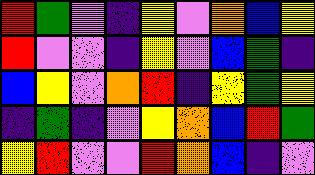[["red", "green", "violet", "indigo", "yellow", "violet", "orange", "blue", "yellow"], ["red", "violet", "violet", "indigo", "yellow", "violet", "blue", "green", "indigo"], ["blue", "yellow", "violet", "orange", "red", "indigo", "yellow", "green", "yellow"], ["indigo", "green", "indigo", "violet", "yellow", "orange", "blue", "red", "green"], ["yellow", "red", "violet", "violet", "red", "orange", "blue", "indigo", "violet"]]